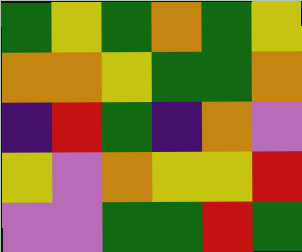[["green", "yellow", "green", "orange", "green", "yellow"], ["orange", "orange", "yellow", "green", "green", "orange"], ["indigo", "red", "green", "indigo", "orange", "violet"], ["yellow", "violet", "orange", "yellow", "yellow", "red"], ["violet", "violet", "green", "green", "red", "green"]]